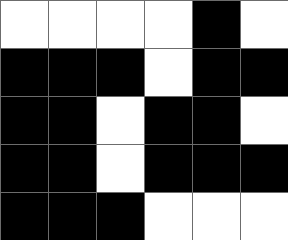[["white", "white", "white", "white", "black", "white"], ["black", "black", "black", "white", "black", "black"], ["black", "black", "white", "black", "black", "white"], ["black", "black", "white", "black", "black", "black"], ["black", "black", "black", "white", "white", "white"]]